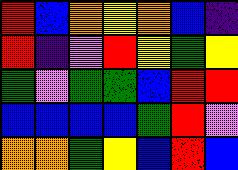[["red", "blue", "orange", "yellow", "orange", "blue", "indigo"], ["red", "indigo", "violet", "red", "yellow", "green", "yellow"], ["green", "violet", "green", "green", "blue", "red", "red"], ["blue", "blue", "blue", "blue", "green", "red", "violet"], ["orange", "orange", "green", "yellow", "blue", "red", "blue"]]